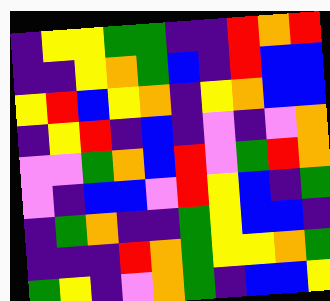[["indigo", "yellow", "yellow", "green", "green", "indigo", "indigo", "red", "orange", "red"], ["indigo", "indigo", "yellow", "orange", "green", "blue", "indigo", "red", "blue", "blue"], ["yellow", "red", "blue", "yellow", "orange", "indigo", "yellow", "orange", "blue", "blue"], ["indigo", "yellow", "red", "indigo", "blue", "indigo", "violet", "indigo", "violet", "orange"], ["violet", "violet", "green", "orange", "blue", "red", "violet", "green", "red", "orange"], ["violet", "indigo", "blue", "blue", "violet", "red", "yellow", "blue", "indigo", "green"], ["indigo", "green", "orange", "indigo", "indigo", "green", "yellow", "blue", "blue", "indigo"], ["indigo", "indigo", "indigo", "red", "orange", "green", "yellow", "yellow", "orange", "green"], ["green", "yellow", "indigo", "violet", "orange", "green", "indigo", "blue", "blue", "yellow"]]